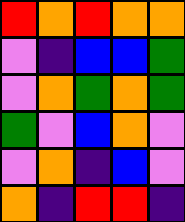[["red", "orange", "red", "orange", "orange"], ["violet", "indigo", "blue", "blue", "green"], ["violet", "orange", "green", "orange", "green"], ["green", "violet", "blue", "orange", "violet"], ["violet", "orange", "indigo", "blue", "violet"], ["orange", "indigo", "red", "red", "indigo"]]